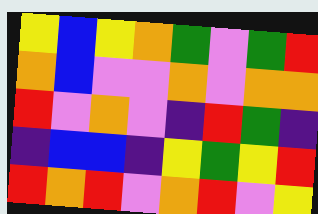[["yellow", "blue", "yellow", "orange", "green", "violet", "green", "red"], ["orange", "blue", "violet", "violet", "orange", "violet", "orange", "orange"], ["red", "violet", "orange", "violet", "indigo", "red", "green", "indigo"], ["indigo", "blue", "blue", "indigo", "yellow", "green", "yellow", "red"], ["red", "orange", "red", "violet", "orange", "red", "violet", "yellow"]]